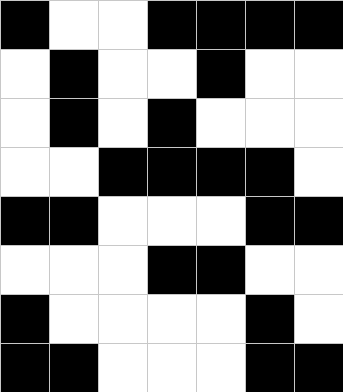[["black", "white", "white", "black", "black", "black", "black"], ["white", "black", "white", "white", "black", "white", "white"], ["white", "black", "white", "black", "white", "white", "white"], ["white", "white", "black", "black", "black", "black", "white"], ["black", "black", "white", "white", "white", "black", "black"], ["white", "white", "white", "black", "black", "white", "white"], ["black", "white", "white", "white", "white", "black", "white"], ["black", "black", "white", "white", "white", "black", "black"]]